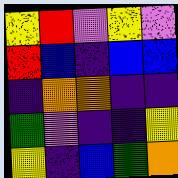[["yellow", "red", "violet", "yellow", "violet"], ["red", "blue", "indigo", "blue", "blue"], ["indigo", "orange", "orange", "indigo", "indigo"], ["green", "violet", "indigo", "indigo", "yellow"], ["yellow", "indigo", "blue", "green", "orange"]]